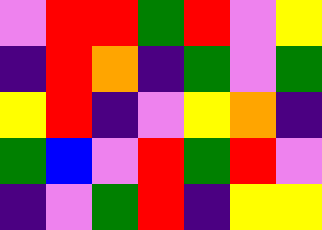[["violet", "red", "red", "green", "red", "violet", "yellow"], ["indigo", "red", "orange", "indigo", "green", "violet", "green"], ["yellow", "red", "indigo", "violet", "yellow", "orange", "indigo"], ["green", "blue", "violet", "red", "green", "red", "violet"], ["indigo", "violet", "green", "red", "indigo", "yellow", "yellow"]]